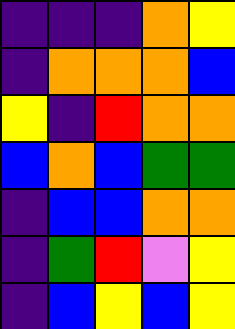[["indigo", "indigo", "indigo", "orange", "yellow"], ["indigo", "orange", "orange", "orange", "blue"], ["yellow", "indigo", "red", "orange", "orange"], ["blue", "orange", "blue", "green", "green"], ["indigo", "blue", "blue", "orange", "orange"], ["indigo", "green", "red", "violet", "yellow"], ["indigo", "blue", "yellow", "blue", "yellow"]]